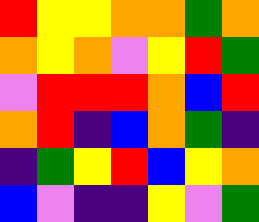[["red", "yellow", "yellow", "orange", "orange", "green", "orange"], ["orange", "yellow", "orange", "violet", "yellow", "red", "green"], ["violet", "red", "red", "red", "orange", "blue", "red"], ["orange", "red", "indigo", "blue", "orange", "green", "indigo"], ["indigo", "green", "yellow", "red", "blue", "yellow", "orange"], ["blue", "violet", "indigo", "indigo", "yellow", "violet", "green"]]